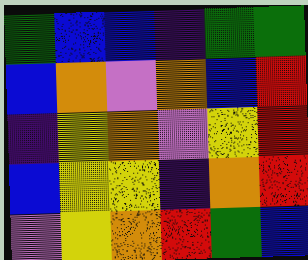[["green", "blue", "blue", "indigo", "green", "green"], ["blue", "orange", "violet", "orange", "blue", "red"], ["indigo", "yellow", "orange", "violet", "yellow", "red"], ["blue", "yellow", "yellow", "indigo", "orange", "red"], ["violet", "yellow", "orange", "red", "green", "blue"]]